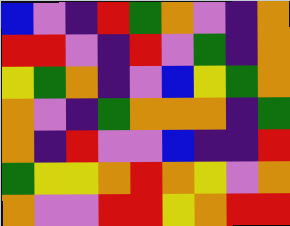[["blue", "violet", "indigo", "red", "green", "orange", "violet", "indigo", "orange"], ["red", "red", "violet", "indigo", "red", "violet", "green", "indigo", "orange"], ["yellow", "green", "orange", "indigo", "violet", "blue", "yellow", "green", "orange"], ["orange", "violet", "indigo", "green", "orange", "orange", "orange", "indigo", "green"], ["orange", "indigo", "red", "violet", "violet", "blue", "indigo", "indigo", "red"], ["green", "yellow", "yellow", "orange", "red", "orange", "yellow", "violet", "orange"], ["orange", "violet", "violet", "red", "red", "yellow", "orange", "red", "red"]]